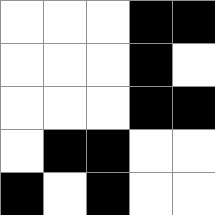[["white", "white", "white", "black", "black"], ["white", "white", "white", "black", "white"], ["white", "white", "white", "black", "black"], ["white", "black", "black", "white", "white"], ["black", "white", "black", "white", "white"]]